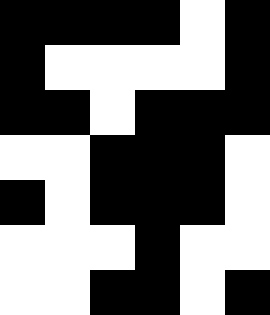[["black", "black", "black", "black", "white", "black"], ["black", "white", "white", "white", "white", "black"], ["black", "black", "white", "black", "black", "black"], ["white", "white", "black", "black", "black", "white"], ["black", "white", "black", "black", "black", "white"], ["white", "white", "white", "black", "white", "white"], ["white", "white", "black", "black", "white", "black"]]